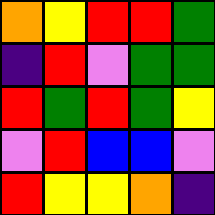[["orange", "yellow", "red", "red", "green"], ["indigo", "red", "violet", "green", "green"], ["red", "green", "red", "green", "yellow"], ["violet", "red", "blue", "blue", "violet"], ["red", "yellow", "yellow", "orange", "indigo"]]